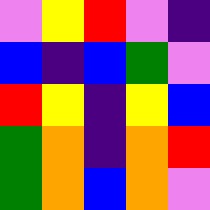[["violet", "yellow", "red", "violet", "indigo"], ["blue", "indigo", "blue", "green", "violet"], ["red", "yellow", "indigo", "yellow", "blue"], ["green", "orange", "indigo", "orange", "red"], ["green", "orange", "blue", "orange", "violet"]]